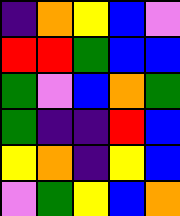[["indigo", "orange", "yellow", "blue", "violet"], ["red", "red", "green", "blue", "blue"], ["green", "violet", "blue", "orange", "green"], ["green", "indigo", "indigo", "red", "blue"], ["yellow", "orange", "indigo", "yellow", "blue"], ["violet", "green", "yellow", "blue", "orange"]]